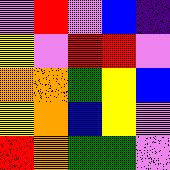[["violet", "red", "violet", "blue", "indigo"], ["yellow", "violet", "red", "red", "violet"], ["orange", "orange", "green", "yellow", "blue"], ["yellow", "orange", "blue", "yellow", "violet"], ["red", "orange", "green", "green", "violet"]]